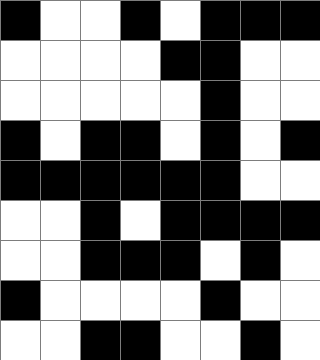[["black", "white", "white", "black", "white", "black", "black", "black"], ["white", "white", "white", "white", "black", "black", "white", "white"], ["white", "white", "white", "white", "white", "black", "white", "white"], ["black", "white", "black", "black", "white", "black", "white", "black"], ["black", "black", "black", "black", "black", "black", "white", "white"], ["white", "white", "black", "white", "black", "black", "black", "black"], ["white", "white", "black", "black", "black", "white", "black", "white"], ["black", "white", "white", "white", "white", "black", "white", "white"], ["white", "white", "black", "black", "white", "white", "black", "white"]]